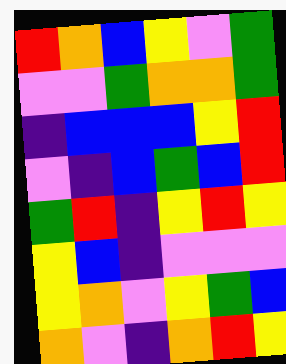[["red", "orange", "blue", "yellow", "violet", "green"], ["violet", "violet", "green", "orange", "orange", "green"], ["indigo", "blue", "blue", "blue", "yellow", "red"], ["violet", "indigo", "blue", "green", "blue", "red"], ["green", "red", "indigo", "yellow", "red", "yellow"], ["yellow", "blue", "indigo", "violet", "violet", "violet"], ["yellow", "orange", "violet", "yellow", "green", "blue"], ["orange", "violet", "indigo", "orange", "red", "yellow"]]